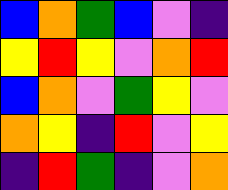[["blue", "orange", "green", "blue", "violet", "indigo"], ["yellow", "red", "yellow", "violet", "orange", "red"], ["blue", "orange", "violet", "green", "yellow", "violet"], ["orange", "yellow", "indigo", "red", "violet", "yellow"], ["indigo", "red", "green", "indigo", "violet", "orange"]]